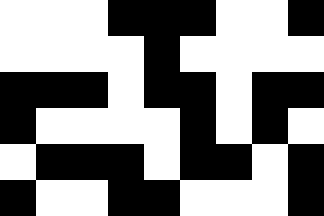[["white", "white", "white", "black", "black", "black", "white", "white", "black"], ["white", "white", "white", "white", "black", "white", "white", "white", "white"], ["black", "black", "black", "white", "black", "black", "white", "black", "black"], ["black", "white", "white", "white", "white", "black", "white", "black", "white"], ["white", "black", "black", "black", "white", "black", "black", "white", "black"], ["black", "white", "white", "black", "black", "white", "white", "white", "black"]]